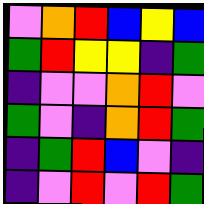[["violet", "orange", "red", "blue", "yellow", "blue"], ["green", "red", "yellow", "yellow", "indigo", "green"], ["indigo", "violet", "violet", "orange", "red", "violet"], ["green", "violet", "indigo", "orange", "red", "green"], ["indigo", "green", "red", "blue", "violet", "indigo"], ["indigo", "violet", "red", "violet", "red", "green"]]